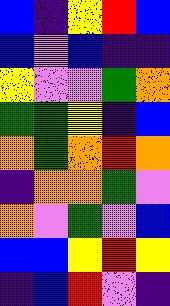[["blue", "indigo", "yellow", "red", "blue"], ["blue", "violet", "blue", "indigo", "indigo"], ["yellow", "violet", "violet", "green", "orange"], ["green", "green", "yellow", "indigo", "blue"], ["orange", "green", "orange", "red", "orange"], ["indigo", "orange", "orange", "green", "violet"], ["orange", "violet", "green", "violet", "blue"], ["blue", "blue", "yellow", "red", "yellow"], ["indigo", "blue", "red", "violet", "indigo"]]